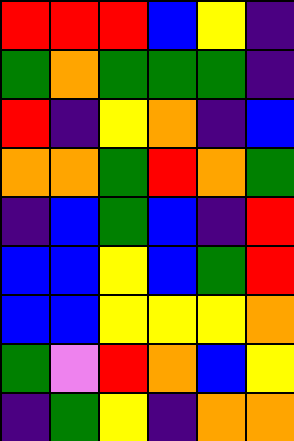[["red", "red", "red", "blue", "yellow", "indigo"], ["green", "orange", "green", "green", "green", "indigo"], ["red", "indigo", "yellow", "orange", "indigo", "blue"], ["orange", "orange", "green", "red", "orange", "green"], ["indigo", "blue", "green", "blue", "indigo", "red"], ["blue", "blue", "yellow", "blue", "green", "red"], ["blue", "blue", "yellow", "yellow", "yellow", "orange"], ["green", "violet", "red", "orange", "blue", "yellow"], ["indigo", "green", "yellow", "indigo", "orange", "orange"]]